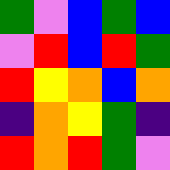[["green", "violet", "blue", "green", "blue"], ["violet", "red", "blue", "red", "green"], ["red", "yellow", "orange", "blue", "orange"], ["indigo", "orange", "yellow", "green", "indigo"], ["red", "orange", "red", "green", "violet"]]